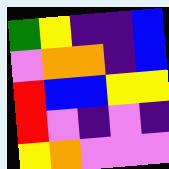[["green", "yellow", "indigo", "indigo", "blue"], ["violet", "orange", "orange", "indigo", "blue"], ["red", "blue", "blue", "yellow", "yellow"], ["red", "violet", "indigo", "violet", "indigo"], ["yellow", "orange", "violet", "violet", "violet"]]